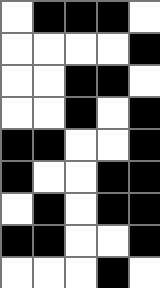[["white", "black", "black", "black", "white"], ["white", "white", "white", "white", "black"], ["white", "white", "black", "black", "white"], ["white", "white", "black", "white", "black"], ["black", "black", "white", "white", "black"], ["black", "white", "white", "black", "black"], ["white", "black", "white", "black", "black"], ["black", "black", "white", "white", "black"], ["white", "white", "white", "black", "white"]]